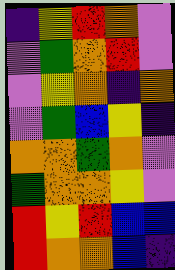[["indigo", "yellow", "red", "orange", "violet"], ["violet", "green", "orange", "red", "violet"], ["violet", "yellow", "orange", "indigo", "orange"], ["violet", "green", "blue", "yellow", "indigo"], ["orange", "orange", "green", "orange", "violet"], ["green", "orange", "orange", "yellow", "violet"], ["red", "yellow", "red", "blue", "blue"], ["red", "orange", "orange", "blue", "indigo"]]